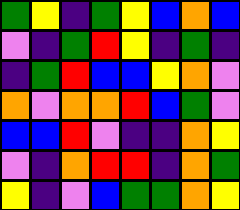[["green", "yellow", "indigo", "green", "yellow", "blue", "orange", "blue"], ["violet", "indigo", "green", "red", "yellow", "indigo", "green", "indigo"], ["indigo", "green", "red", "blue", "blue", "yellow", "orange", "violet"], ["orange", "violet", "orange", "orange", "red", "blue", "green", "violet"], ["blue", "blue", "red", "violet", "indigo", "indigo", "orange", "yellow"], ["violet", "indigo", "orange", "red", "red", "indigo", "orange", "green"], ["yellow", "indigo", "violet", "blue", "green", "green", "orange", "yellow"]]